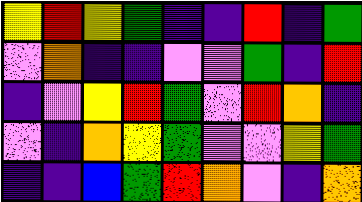[["yellow", "red", "yellow", "green", "indigo", "indigo", "red", "indigo", "green"], ["violet", "orange", "indigo", "indigo", "violet", "violet", "green", "indigo", "red"], ["indigo", "violet", "yellow", "red", "green", "violet", "red", "orange", "indigo"], ["violet", "indigo", "orange", "yellow", "green", "violet", "violet", "yellow", "green"], ["indigo", "indigo", "blue", "green", "red", "orange", "violet", "indigo", "orange"]]